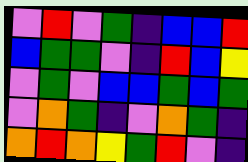[["violet", "red", "violet", "green", "indigo", "blue", "blue", "red"], ["blue", "green", "green", "violet", "indigo", "red", "blue", "yellow"], ["violet", "green", "violet", "blue", "blue", "green", "blue", "green"], ["violet", "orange", "green", "indigo", "violet", "orange", "green", "indigo"], ["orange", "red", "orange", "yellow", "green", "red", "violet", "indigo"]]